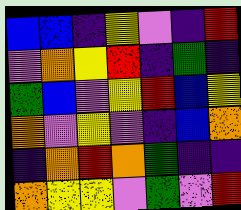[["blue", "blue", "indigo", "yellow", "violet", "indigo", "red"], ["violet", "orange", "yellow", "red", "indigo", "green", "indigo"], ["green", "blue", "violet", "yellow", "red", "blue", "yellow"], ["orange", "violet", "yellow", "violet", "indigo", "blue", "orange"], ["indigo", "orange", "red", "orange", "green", "indigo", "indigo"], ["orange", "yellow", "yellow", "violet", "green", "violet", "red"]]